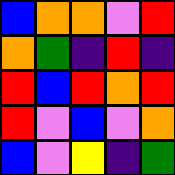[["blue", "orange", "orange", "violet", "red"], ["orange", "green", "indigo", "red", "indigo"], ["red", "blue", "red", "orange", "red"], ["red", "violet", "blue", "violet", "orange"], ["blue", "violet", "yellow", "indigo", "green"]]